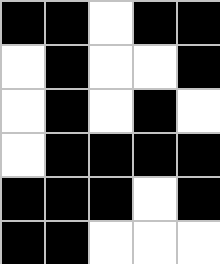[["black", "black", "white", "black", "black"], ["white", "black", "white", "white", "black"], ["white", "black", "white", "black", "white"], ["white", "black", "black", "black", "black"], ["black", "black", "black", "white", "black"], ["black", "black", "white", "white", "white"]]